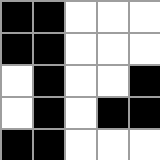[["black", "black", "white", "white", "white"], ["black", "black", "white", "white", "white"], ["white", "black", "white", "white", "black"], ["white", "black", "white", "black", "black"], ["black", "black", "white", "white", "white"]]